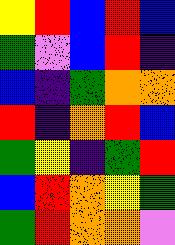[["yellow", "red", "blue", "red", "blue"], ["green", "violet", "blue", "red", "indigo"], ["blue", "indigo", "green", "orange", "orange"], ["red", "indigo", "orange", "red", "blue"], ["green", "yellow", "indigo", "green", "red"], ["blue", "red", "orange", "yellow", "green"], ["green", "red", "orange", "orange", "violet"]]